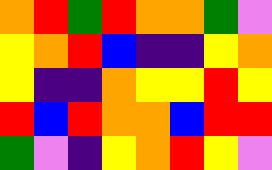[["orange", "red", "green", "red", "orange", "orange", "green", "violet"], ["yellow", "orange", "red", "blue", "indigo", "indigo", "yellow", "orange"], ["yellow", "indigo", "indigo", "orange", "yellow", "yellow", "red", "yellow"], ["red", "blue", "red", "orange", "orange", "blue", "red", "red"], ["green", "violet", "indigo", "yellow", "orange", "red", "yellow", "violet"]]